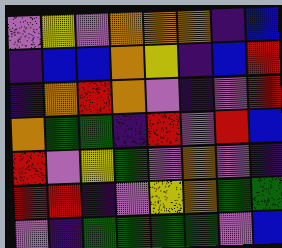[["violet", "yellow", "violet", "orange", "orange", "orange", "indigo", "blue"], ["indigo", "blue", "blue", "orange", "yellow", "indigo", "blue", "red"], ["indigo", "orange", "red", "orange", "violet", "indigo", "violet", "red"], ["orange", "green", "green", "indigo", "red", "violet", "red", "blue"], ["red", "violet", "yellow", "green", "violet", "orange", "violet", "indigo"], ["red", "red", "indigo", "violet", "yellow", "orange", "green", "green"], ["violet", "indigo", "green", "green", "green", "green", "violet", "blue"]]